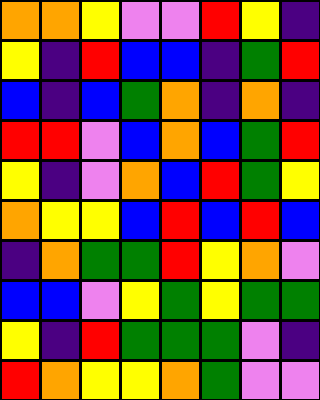[["orange", "orange", "yellow", "violet", "violet", "red", "yellow", "indigo"], ["yellow", "indigo", "red", "blue", "blue", "indigo", "green", "red"], ["blue", "indigo", "blue", "green", "orange", "indigo", "orange", "indigo"], ["red", "red", "violet", "blue", "orange", "blue", "green", "red"], ["yellow", "indigo", "violet", "orange", "blue", "red", "green", "yellow"], ["orange", "yellow", "yellow", "blue", "red", "blue", "red", "blue"], ["indigo", "orange", "green", "green", "red", "yellow", "orange", "violet"], ["blue", "blue", "violet", "yellow", "green", "yellow", "green", "green"], ["yellow", "indigo", "red", "green", "green", "green", "violet", "indigo"], ["red", "orange", "yellow", "yellow", "orange", "green", "violet", "violet"]]